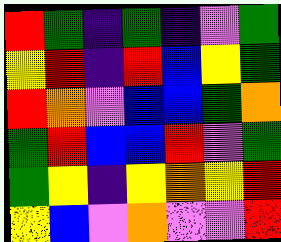[["red", "green", "indigo", "green", "indigo", "violet", "green"], ["yellow", "red", "indigo", "red", "blue", "yellow", "green"], ["red", "orange", "violet", "blue", "blue", "green", "orange"], ["green", "red", "blue", "blue", "red", "violet", "green"], ["green", "yellow", "indigo", "yellow", "orange", "yellow", "red"], ["yellow", "blue", "violet", "orange", "violet", "violet", "red"]]